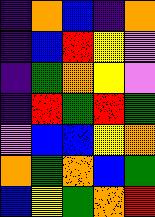[["indigo", "orange", "blue", "indigo", "orange"], ["indigo", "blue", "red", "yellow", "violet"], ["indigo", "green", "orange", "yellow", "violet"], ["indigo", "red", "green", "red", "green"], ["violet", "blue", "blue", "yellow", "orange"], ["orange", "green", "orange", "blue", "green"], ["blue", "yellow", "green", "orange", "red"]]